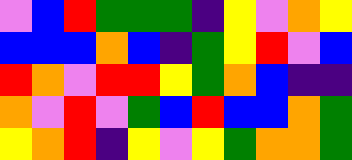[["violet", "blue", "red", "green", "green", "green", "indigo", "yellow", "violet", "orange", "yellow"], ["blue", "blue", "blue", "orange", "blue", "indigo", "green", "yellow", "red", "violet", "blue"], ["red", "orange", "violet", "red", "red", "yellow", "green", "orange", "blue", "indigo", "indigo"], ["orange", "violet", "red", "violet", "green", "blue", "red", "blue", "blue", "orange", "green"], ["yellow", "orange", "red", "indigo", "yellow", "violet", "yellow", "green", "orange", "orange", "green"]]